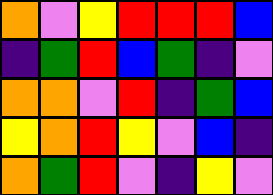[["orange", "violet", "yellow", "red", "red", "red", "blue"], ["indigo", "green", "red", "blue", "green", "indigo", "violet"], ["orange", "orange", "violet", "red", "indigo", "green", "blue"], ["yellow", "orange", "red", "yellow", "violet", "blue", "indigo"], ["orange", "green", "red", "violet", "indigo", "yellow", "violet"]]